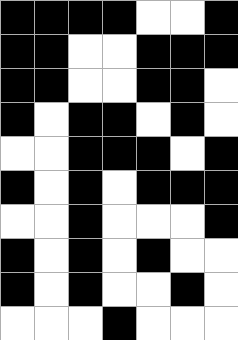[["black", "black", "black", "black", "white", "white", "black"], ["black", "black", "white", "white", "black", "black", "black"], ["black", "black", "white", "white", "black", "black", "white"], ["black", "white", "black", "black", "white", "black", "white"], ["white", "white", "black", "black", "black", "white", "black"], ["black", "white", "black", "white", "black", "black", "black"], ["white", "white", "black", "white", "white", "white", "black"], ["black", "white", "black", "white", "black", "white", "white"], ["black", "white", "black", "white", "white", "black", "white"], ["white", "white", "white", "black", "white", "white", "white"]]